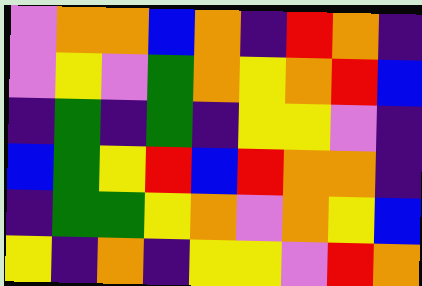[["violet", "orange", "orange", "blue", "orange", "indigo", "red", "orange", "indigo"], ["violet", "yellow", "violet", "green", "orange", "yellow", "orange", "red", "blue"], ["indigo", "green", "indigo", "green", "indigo", "yellow", "yellow", "violet", "indigo"], ["blue", "green", "yellow", "red", "blue", "red", "orange", "orange", "indigo"], ["indigo", "green", "green", "yellow", "orange", "violet", "orange", "yellow", "blue"], ["yellow", "indigo", "orange", "indigo", "yellow", "yellow", "violet", "red", "orange"]]